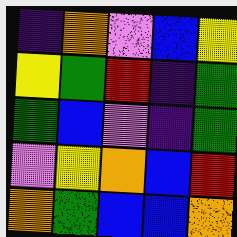[["indigo", "orange", "violet", "blue", "yellow"], ["yellow", "green", "red", "indigo", "green"], ["green", "blue", "violet", "indigo", "green"], ["violet", "yellow", "orange", "blue", "red"], ["orange", "green", "blue", "blue", "orange"]]